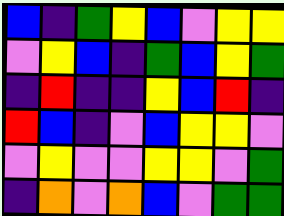[["blue", "indigo", "green", "yellow", "blue", "violet", "yellow", "yellow"], ["violet", "yellow", "blue", "indigo", "green", "blue", "yellow", "green"], ["indigo", "red", "indigo", "indigo", "yellow", "blue", "red", "indigo"], ["red", "blue", "indigo", "violet", "blue", "yellow", "yellow", "violet"], ["violet", "yellow", "violet", "violet", "yellow", "yellow", "violet", "green"], ["indigo", "orange", "violet", "orange", "blue", "violet", "green", "green"]]